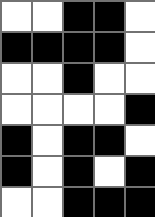[["white", "white", "black", "black", "white"], ["black", "black", "black", "black", "white"], ["white", "white", "black", "white", "white"], ["white", "white", "white", "white", "black"], ["black", "white", "black", "black", "white"], ["black", "white", "black", "white", "black"], ["white", "white", "black", "black", "black"]]